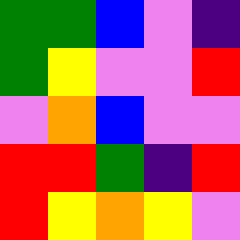[["green", "green", "blue", "violet", "indigo"], ["green", "yellow", "violet", "violet", "red"], ["violet", "orange", "blue", "violet", "violet"], ["red", "red", "green", "indigo", "red"], ["red", "yellow", "orange", "yellow", "violet"]]